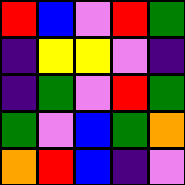[["red", "blue", "violet", "red", "green"], ["indigo", "yellow", "yellow", "violet", "indigo"], ["indigo", "green", "violet", "red", "green"], ["green", "violet", "blue", "green", "orange"], ["orange", "red", "blue", "indigo", "violet"]]